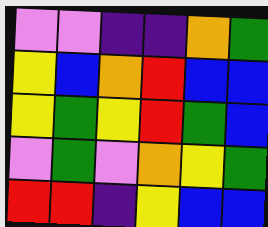[["violet", "violet", "indigo", "indigo", "orange", "green"], ["yellow", "blue", "orange", "red", "blue", "blue"], ["yellow", "green", "yellow", "red", "green", "blue"], ["violet", "green", "violet", "orange", "yellow", "green"], ["red", "red", "indigo", "yellow", "blue", "blue"]]